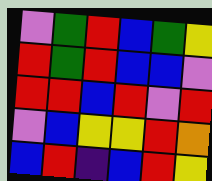[["violet", "green", "red", "blue", "green", "yellow"], ["red", "green", "red", "blue", "blue", "violet"], ["red", "red", "blue", "red", "violet", "red"], ["violet", "blue", "yellow", "yellow", "red", "orange"], ["blue", "red", "indigo", "blue", "red", "yellow"]]